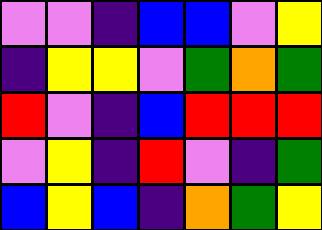[["violet", "violet", "indigo", "blue", "blue", "violet", "yellow"], ["indigo", "yellow", "yellow", "violet", "green", "orange", "green"], ["red", "violet", "indigo", "blue", "red", "red", "red"], ["violet", "yellow", "indigo", "red", "violet", "indigo", "green"], ["blue", "yellow", "blue", "indigo", "orange", "green", "yellow"]]